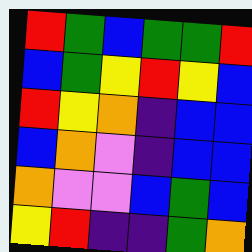[["red", "green", "blue", "green", "green", "red"], ["blue", "green", "yellow", "red", "yellow", "blue"], ["red", "yellow", "orange", "indigo", "blue", "blue"], ["blue", "orange", "violet", "indigo", "blue", "blue"], ["orange", "violet", "violet", "blue", "green", "blue"], ["yellow", "red", "indigo", "indigo", "green", "orange"]]